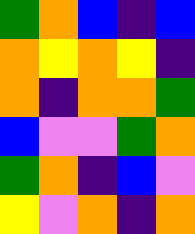[["green", "orange", "blue", "indigo", "blue"], ["orange", "yellow", "orange", "yellow", "indigo"], ["orange", "indigo", "orange", "orange", "green"], ["blue", "violet", "violet", "green", "orange"], ["green", "orange", "indigo", "blue", "violet"], ["yellow", "violet", "orange", "indigo", "orange"]]